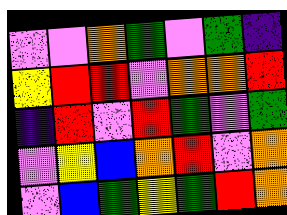[["violet", "violet", "orange", "green", "violet", "green", "indigo"], ["yellow", "red", "red", "violet", "orange", "orange", "red"], ["indigo", "red", "violet", "red", "green", "violet", "green"], ["violet", "yellow", "blue", "orange", "red", "violet", "orange"], ["violet", "blue", "green", "yellow", "green", "red", "orange"]]